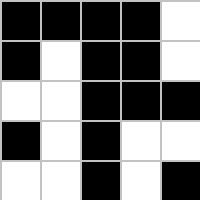[["black", "black", "black", "black", "white"], ["black", "white", "black", "black", "white"], ["white", "white", "black", "black", "black"], ["black", "white", "black", "white", "white"], ["white", "white", "black", "white", "black"]]